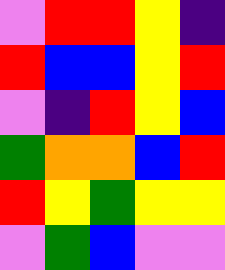[["violet", "red", "red", "yellow", "indigo"], ["red", "blue", "blue", "yellow", "red"], ["violet", "indigo", "red", "yellow", "blue"], ["green", "orange", "orange", "blue", "red"], ["red", "yellow", "green", "yellow", "yellow"], ["violet", "green", "blue", "violet", "violet"]]